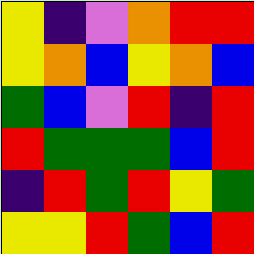[["yellow", "indigo", "violet", "orange", "red", "red"], ["yellow", "orange", "blue", "yellow", "orange", "blue"], ["green", "blue", "violet", "red", "indigo", "red"], ["red", "green", "green", "green", "blue", "red"], ["indigo", "red", "green", "red", "yellow", "green"], ["yellow", "yellow", "red", "green", "blue", "red"]]